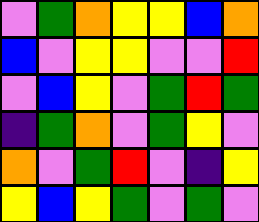[["violet", "green", "orange", "yellow", "yellow", "blue", "orange"], ["blue", "violet", "yellow", "yellow", "violet", "violet", "red"], ["violet", "blue", "yellow", "violet", "green", "red", "green"], ["indigo", "green", "orange", "violet", "green", "yellow", "violet"], ["orange", "violet", "green", "red", "violet", "indigo", "yellow"], ["yellow", "blue", "yellow", "green", "violet", "green", "violet"]]